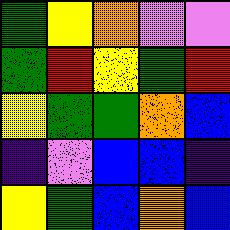[["green", "yellow", "orange", "violet", "violet"], ["green", "red", "yellow", "green", "red"], ["yellow", "green", "green", "orange", "blue"], ["indigo", "violet", "blue", "blue", "indigo"], ["yellow", "green", "blue", "orange", "blue"]]